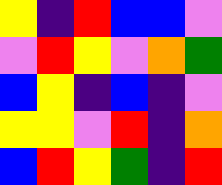[["yellow", "indigo", "red", "blue", "blue", "violet"], ["violet", "red", "yellow", "violet", "orange", "green"], ["blue", "yellow", "indigo", "blue", "indigo", "violet"], ["yellow", "yellow", "violet", "red", "indigo", "orange"], ["blue", "red", "yellow", "green", "indigo", "red"]]